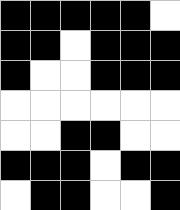[["black", "black", "black", "black", "black", "white"], ["black", "black", "white", "black", "black", "black"], ["black", "white", "white", "black", "black", "black"], ["white", "white", "white", "white", "white", "white"], ["white", "white", "black", "black", "white", "white"], ["black", "black", "black", "white", "black", "black"], ["white", "black", "black", "white", "white", "black"]]